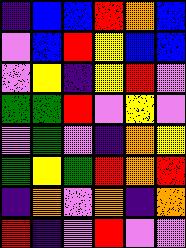[["indigo", "blue", "blue", "red", "orange", "blue"], ["violet", "blue", "red", "yellow", "blue", "blue"], ["violet", "yellow", "indigo", "yellow", "red", "violet"], ["green", "green", "red", "violet", "yellow", "violet"], ["violet", "green", "violet", "indigo", "orange", "yellow"], ["green", "yellow", "green", "red", "orange", "red"], ["indigo", "orange", "violet", "orange", "indigo", "orange"], ["red", "indigo", "violet", "red", "violet", "violet"]]